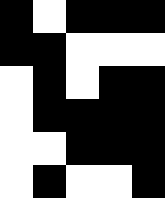[["black", "white", "black", "black", "black"], ["black", "black", "white", "white", "white"], ["white", "black", "white", "black", "black"], ["white", "black", "black", "black", "black"], ["white", "white", "black", "black", "black"], ["white", "black", "white", "white", "black"]]